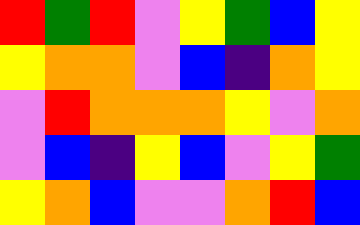[["red", "green", "red", "violet", "yellow", "green", "blue", "yellow"], ["yellow", "orange", "orange", "violet", "blue", "indigo", "orange", "yellow"], ["violet", "red", "orange", "orange", "orange", "yellow", "violet", "orange"], ["violet", "blue", "indigo", "yellow", "blue", "violet", "yellow", "green"], ["yellow", "orange", "blue", "violet", "violet", "orange", "red", "blue"]]